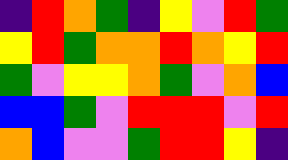[["indigo", "red", "orange", "green", "indigo", "yellow", "violet", "red", "green"], ["yellow", "red", "green", "orange", "orange", "red", "orange", "yellow", "red"], ["green", "violet", "yellow", "yellow", "orange", "green", "violet", "orange", "blue"], ["blue", "blue", "green", "violet", "red", "red", "red", "violet", "red"], ["orange", "blue", "violet", "violet", "green", "red", "red", "yellow", "indigo"]]